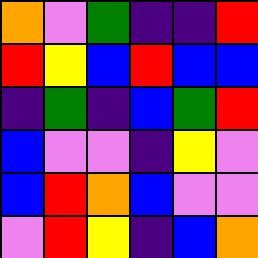[["orange", "violet", "green", "indigo", "indigo", "red"], ["red", "yellow", "blue", "red", "blue", "blue"], ["indigo", "green", "indigo", "blue", "green", "red"], ["blue", "violet", "violet", "indigo", "yellow", "violet"], ["blue", "red", "orange", "blue", "violet", "violet"], ["violet", "red", "yellow", "indigo", "blue", "orange"]]